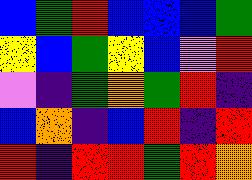[["blue", "green", "red", "blue", "blue", "blue", "green"], ["yellow", "blue", "green", "yellow", "blue", "violet", "red"], ["violet", "indigo", "green", "orange", "green", "red", "indigo"], ["blue", "orange", "indigo", "blue", "red", "indigo", "red"], ["red", "indigo", "red", "red", "green", "red", "orange"]]